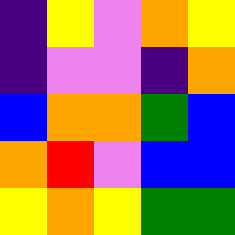[["indigo", "yellow", "violet", "orange", "yellow"], ["indigo", "violet", "violet", "indigo", "orange"], ["blue", "orange", "orange", "green", "blue"], ["orange", "red", "violet", "blue", "blue"], ["yellow", "orange", "yellow", "green", "green"]]